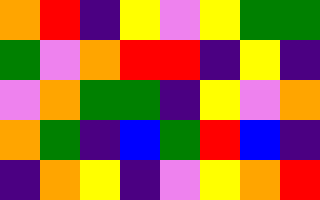[["orange", "red", "indigo", "yellow", "violet", "yellow", "green", "green"], ["green", "violet", "orange", "red", "red", "indigo", "yellow", "indigo"], ["violet", "orange", "green", "green", "indigo", "yellow", "violet", "orange"], ["orange", "green", "indigo", "blue", "green", "red", "blue", "indigo"], ["indigo", "orange", "yellow", "indigo", "violet", "yellow", "orange", "red"]]